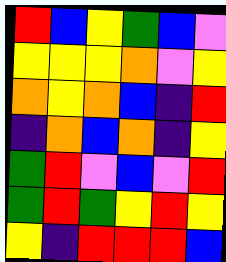[["red", "blue", "yellow", "green", "blue", "violet"], ["yellow", "yellow", "yellow", "orange", "violet", "yellow"], ["orange", "yellow", "orange", "blue", "indigo", "red"], ["indigo", "orange", "blue", "orange", "indigo", "yellow"], ["green", "red", "violet", "blue", "violet", "red"], ["green", "red", "green", "yellow", "red", "yellow"], ["yellow", "indigo", "red", "red", "red", "blue"]]